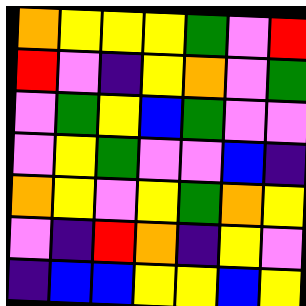[["orange", "yellow", "yellow", "yellow", "green", "violet", "red"], ["red", "violet", "indigo", "yellow", "orange", "violet", "green"], ["violet", "green", "yellow", "blue", "green", "violet", "violet"], ["violet", "yellow", "green", "violet", "violet", "blue", "indigo"], ["orange", "yellow", "violet", "yellow", "green", "orange", "yellow"], ["violet", "indigo", "red", "orange", "indigo", "yellow", "violet"], ["indigo", "blue", "blue", "yellow", "yellow", "blue", "yellow"]]